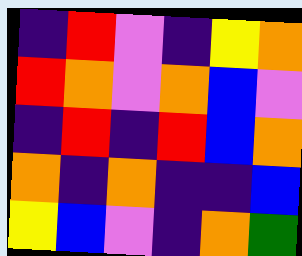[["indigo", "red", "violet", "indigo", "yellow", "orange"], ["red", "orange", "violet", "orange", "blue", "violet"], ["indigo", "red", "indigo", "red", "blue", "orange"], ["orange", "indigo", "orange", "indigo", "indigo", "blue"], ["yellow", "blue", "violet", "indigo", "orange", "green"]]